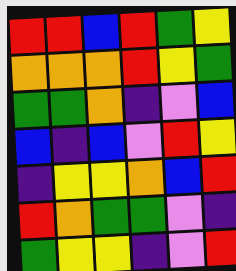[["red", "red", "blue", "red", "green", "yellow"], ["orange", "orange", "orange", "red", "yellow", "green"], ["green", "green", "orange", "indigo", "violet", "blue"], ["blue", "indigo", "blue", "violet", "red", "yellow"], ["indigo", "yellow", "yellow", "orange", "blue", "red"], ["red", "orange", "green", "green", "violet", "indigo"], ["green", "yellow", "yellow", "indigo", "violet", "red"]]